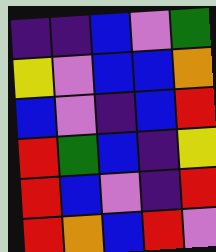[["indigo", "indigo", "blue", "violet", "green"], ["yellow", "violet", "blue", "blue", "orange"], ["blue", "violet", "indigo", "blue", "red"], ["red", "green", "blue", "indigo", "yellow"], ["red", "blue", "violet", "indigo", "red"], ["red", "orange", "blue", "red", "violet"]]